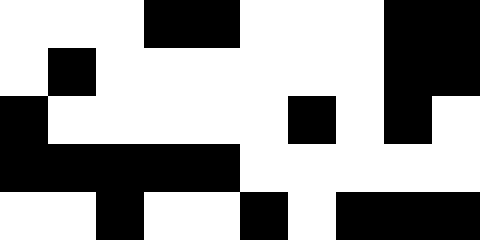[["white", "white", "white", "black", "black", "white", "white", "white", "black", "black"], ["white", "black", "white", "white", "white", "white", "white", "white", "black", "black"], ["black", "white", "white", "white", "white", "white", "black", "white", "black", "white"], ["black", "black", "black", "black", "black", "white", "white", "white", "white", "white"], ["white", "white", "black", "white", "white", "black", "white", "black", "black", "black"]]